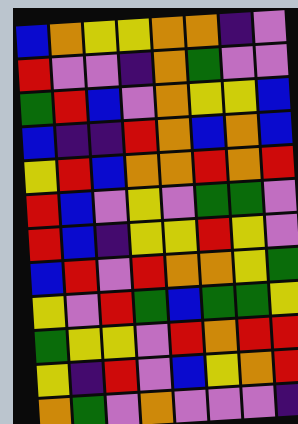[["blue", "orange", "yellow", "yellow", "orange", "orange", "indigo", "violet"], ["red", "violet", "violet", "indigo", "orange", "green", "violet", "violet"], ["green", "red", "blue", "violet", "orange", "yellow", "yellow", "blue"], ["blue", "indigo", "indigo", "red", "orange", "blue", "orange", "blue"], ["yellow", "red", "blue", "orange", "orange", "red", "orange", "red"], ["red", "blue", "violet", "yellow", "violet", "green", "green", "violet"], ["red", "blue", "indigo", "yellow", "yellow", "red", "yellow", "violet"], ["blue", "red", "violet", "red", "orange", "orange", "yellow", "green"], ["yellow", "violet", "red", "green", "blue", "green", "green", "yellow"], ["green", "yellow", "yellow", "violet", "red", "orange", "red", "red"], ["yellow", "indigo", "red", "violet", "blue", "yellow", "orange", "red"], ["orange", "green", "violet", "orange", "violet", "violet", "violet", "indigo"]]